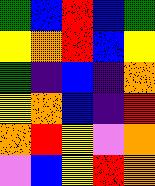[["green", "blue", "red", "blue", "green"], ["yellow", "orange", "red", "blue", "yellow"], ["green", "indigo", "blue", "indigo", "orange"], ["yellow", "orange", "blue", "indigo", "red"], ["orange", "red", "yellow", "violet", "orange"], ["violet", "blue", "yellow", "red", "orange"]]